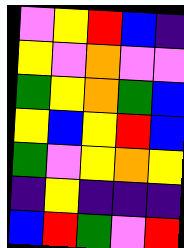[["violet", "yellow", "red", "blue", "indigo"], ["yellow", "violet", "orange", "violet", "violet"], ["green", "yellow", "orange", "green", "blue"], ["yellow", "blue", "yellow", "red", "blue"], ["green", "violet", "yellow", "orange", "yellow"], ["indigo", "yellow", "indigo", "indigo", "indigo"], ["blue", "red", "green", "violet", "red"]]